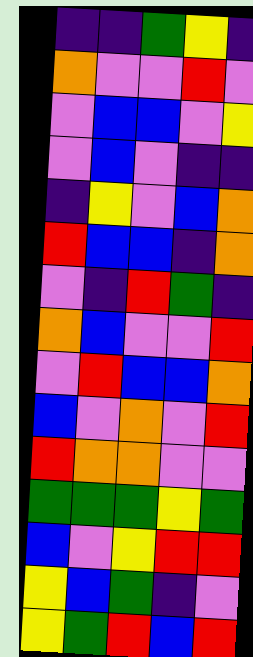[["indigo", "indigo", "green", "yellow", "indigo"], ["orange", "violet", "violet", "red", "violet"], ["violet", "blue", "blue", "violet", "yellow"], ["violet", "blue", "violet", "indigo", "indigo"], ["indigo", "yellow", "violet", "blue", "orange"], ["red", "blue", "blue", "indigo", "orange"], ["violet", "indigo", "red", "green", "indigo"], ["orange", "blue", "violet", "violet", "red"], ["violet", "red", "blue", "blue", "orange"], ["blue", "violet", "orange", "violet", "red"], ["red", "orange", "orange", "violet", "violet"], ["green", "green", "green", "yellow", "green"], ["blue", "violet", "yellow", "red", "red"], ["yellow", "blue", "green", "indigo", "violet"], ["yellow", "green", "red", "blue", "red"]]